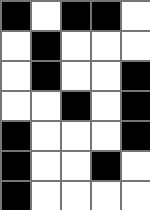[["black", "white", "black", "black", "white"], ["white", "black", "white", "white", "white"], ["white", "black", "white", "white", "black"], ["white", "white", "black", "white", "black"], ["black", "white", "white", "white", "black"], ["black", "white", "white", "black", "white"], ["black", "white", "white", "white", "white"]]